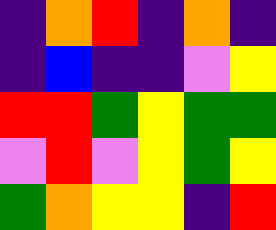[["indigo", "orange", "red", "indigo", "orange", "indigo"], ["indigo", "blue", "indigo", "indigo", "violet", "yellow"], ["red", "red", "green", "yellow", "green", "green"], ["violet", "red", "violet", "yellow", "green", "yellow"], ["green", "orange", "yellow", "yellow", "indigo", "red"]]